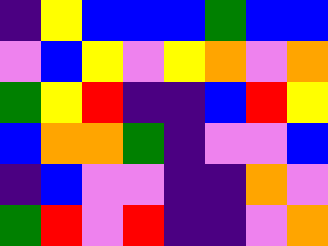[["indigo", "yellow", "blue", "blue", "blue", "green", "blue", "blue"], ["violet", "blue", "yellow", "violet", "yellow", "orange", "violet", "orange"], ["green", "yellow", "red", "indigo", "indigo", "blue", "red", "yellow"], ["blue", "orange", "orange", "green", "indigo", "violet", "violet", "blue"], ["indigo", "blue", "violet", "violet", "indigo", "indigo", "orange", "violet"], ["green", "red", "violet", "red", "indigo", "indigo", "violet", "orange"]]